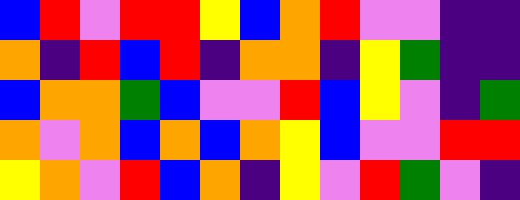[["blue", "red", "violet", "red", "red", "yellow", "blue", "orange", "red", "violet", "violet", "indigo", "indigo"], ["orange", "indigo", "red", "blue", "red", "indigo", "orange", "orange", "indigo", "yellow", "green", "indigo", "indigo"], ["blue", "orange", "orange", "green", "blue", "violet", "violet", "red", "blue", "yellow", "violet", "indigo", "green"], ["orange", "violet", "orange", "blue", "orange", "blue", "orange", "yellow", "blue", "violet", "violet", "red", "red"], ["yellow", "orange", "violet", "red", "blue", "orange", "indigo", "yellow", "violet", "red", "green", "violet", "indigo"]]